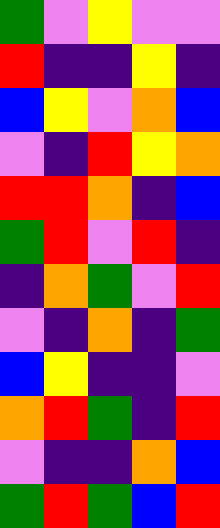[["green", "violet", "yellow", "violet", "violet"], ["red", "indigo", "indigo", "yellow", "indigo"], ["blue", "yellow", "violet", "orange", "blue"], ["violet", "indigo", "red", "yellow", "orange"], ["red", "red", "orange", "indigo", "blue"], ["green", "red", "violet", "red", "indigo"], ["indigo", "orange", "green", "violet", "red"], ["violet", "indigo", "orange", "indigo", "green"], ["blue", "yellow", "indigo", "indigo", "violet"], ["orange", "red", "green", "indigo", "red"], ["violet", "indigo", "indigo", "orange", "blue"], ["green", "red", "green", "blue", "red"]]